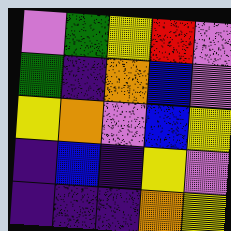[["violet", "green", "yellow", "red", "violet"], ["green", "indigo", "orange", "blue", "violet"], ["yellow", "orange", "violet", "blue", "yellow"], ["indigo", "blue", "indigo", "yellow", "violet"], ["indigo", "indigo", "indigo", "orange", "yellow"]]